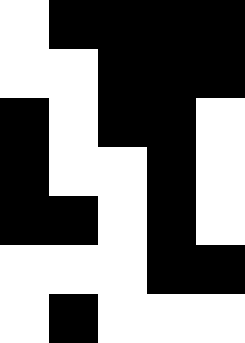[["white", "black", "black", "black", "black"], ["white", "white", "black", "black", "black"], ["black", "white", "black", "black", "white"], ["black", "white", "white", "black", "white"], ["black", "black", "white", "black", "white"], ["white", "white", "white", "black", "black"], ["white", "black", "white", "white", "white"]]